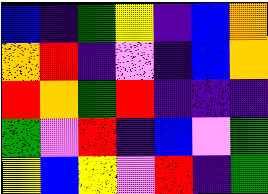[["blue", "indigo", "green", "yellow", "indigo", "blue", "orange"], ["orange", "red", "indigo", "violet", "indigo", "blue", "orange"], ["red", "orange", "green", "red", "indigo", "indigo", "indigo"], ["green", "violet", "red", "indigo", "blue", "violet", "green"], ["yellow", "blue", "yellow", "violet", "red", "indigo", "green"]]